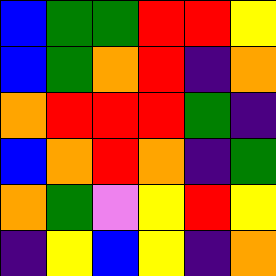[["blue", "green", "green", "red", "red", "yellow"], ["blue", "green", "orange", "red", "indigo", "orange"], ["orange", "red", "red", "red", "green", "indigo"], ["blue", "orange", "red", "orange", "indigo", "green"], ["orange", "green", "violet", "yellow", "red", "yellow"], ["indigo", "yellow", "blue", "yellow", "indigo", "orange"]]